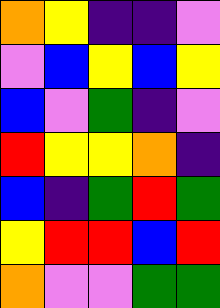[["orange", "yellow", "indigo", "indigo", "violet"], ["violet", "blue", "yellow", "blue", "yellow"], ["blue", "violet", "green", "indigo", "violet"], ["red", "yellow", "yellow", "orange", "indigo"], ["blue", "indigo", "green", "red", "green"], ["yellow", "red", "red", "blue", "red"], ["orange", "violet", "violet", "green", "green"]]